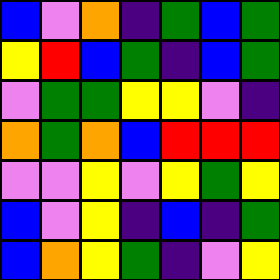[["blue", "violet", "orange", "indigo", "green", "blue", "green"], ["yellow", "red", "blue", "green", "indigo", "blue", "green"], ["violet", "green", "green", "yellow", "yellow", "violet", "indigo"], ["orange", "green", "orange", "blue", "red", "red", "red"], ["violet", "violet", "yellow", "violet", "yellow", "green", "yellow"], ["blue", "violet", "yellow", "indigo", "blue", "indigo", "green"], ["blue", "orange", "yellow", "green", "indigo", "violet", "yellow"]]